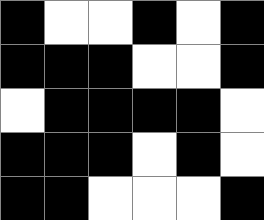[["black", "white", "white", "black", "white", "black"], ["black", "black", "black", "white", "white", "black"], ["white", "black", "black", "black", "black", "white"], ["black", "black", "black", "white", "black", "white"], ["black", "black", "white", "white", "white", "black"]]